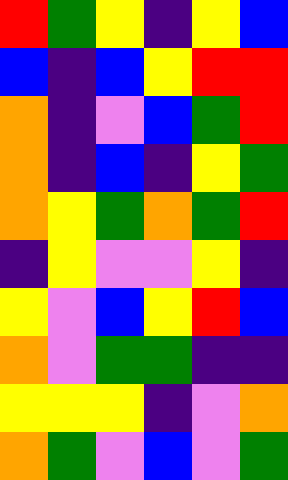[["red", "green", "yellow", "indigo", "yellow", "blue"], ["blue", "indigo", "blue", "yellow", "red", "red"], ["orange", "indigo", "violet", "blue", "green", "red"], ["orange", "indigo", "blue", "indigo", "yellow", "green"], ["orange", "yellow", "green", "orange", "green", "red"], ["indigo", "yellow", "violet", "violet", "yellow", "indigo"], ["yellow", "violet", "blue", "yellow", "red", "blue"], ["orange", "violet", "green", "green", "indigo", "indigo"], ["yellow", "yellow", "yellow", "indigo", "violet", "orange"], ["orange", "green", "violet", "blue", "violet", "green"]]